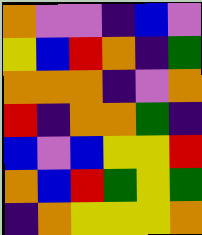[["orange", "violet", "violet", "indigo", "blue", "violet"], ["yellow", "blue", "red", "orange", "indigo", "green"], ["orange", "orange", "orange", "indigo", "violet", "orange"], ["red", "indigo", "orange", "orange", "green", "indigo"], ["blue", "violet", "blue", "yellow", "yellow", "red"], ["orange", "blue", "red", "green", "yellow", "green"], ["indigo", "orange", "yellow", "yellow", "yellow", "orange"]]